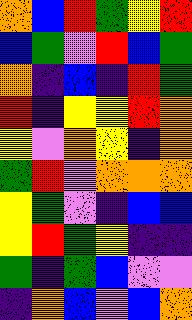[["orange", "blue", "red", "green", "yellow", "red"], ["blue", "green", "violet", "red", "blue", "green"], ["orange", "indigo", "blue", "indigo", "red", "green"], ["red", "indigo", "yellow", "yellow", "red", "orange"], ["yellow", "violet", "orange", "yellow", "indigo", "orange"], ["green", "red", "violet", "orange", "orange", "orange"], ["yellow", "green", "violet", "indigo", "blue", "blue"], ["yellow", "red", "green", "yellow", "indigo", "indigo"], ["green", "indigo", "green", "blue", "violet", "violet"], ["indigo", "orange", "blue", "violet", "blue", "orange"]]